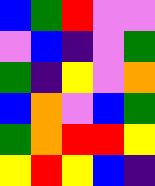[["blue", "green", "red", "violet", "violet"], ["violet", "blue", "indigo", "violet", "green"], ["green", "indigo", "yellow", "violet", "orange"], ["blue", "orange", "violet", "blue", "green"], ["green", "orange", "red", "red", "yellow"], ["yellow", "red", "yellow", "blue", "indigo"]]